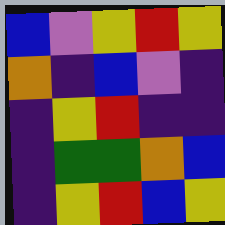[["blue", "violet", "yellow", "red", "yellow"], ["orange", "indigo", "blue", "violet", "indigo"], ["indigo", "yellow", "red", "indigo", "indigo"], ["indigo", "green", "green", "orange", "blue"], ["indigo", "yellow", "red", "blue", "yellow"]]